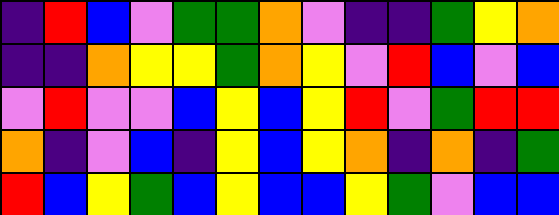[["indigo", "red", "blue", "violet", "green", "green", "orange", "violet", "indigo", "indigo", "green", "yellow", "orange"], ["indigo", "indigo", "orange", "yellow", "yellow", "green", "orange", "yellow", "violet", "red", "blue", "violet", "blue"], ["violet", "red", "violet", "violet", "blue", "yellow", "blue", "yellow", "red", "violet", "green", "red", "red"], ["orange", "indigo", "violet", "blue", "indigo", "yellow", "blue", "yellow", "orange", "indigo", "orange", "indigo", "green"], ["red", "blue", "yellow", "green", "blue", "yellow", "blue", "blue", "yellow", "green", "violet", "blue", "blue"]]